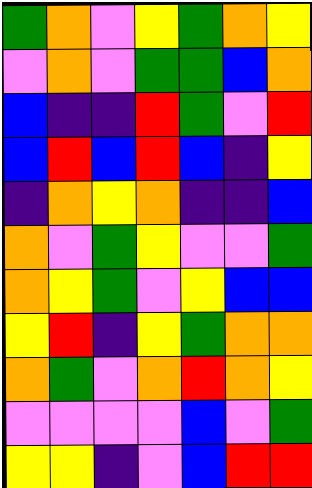[["green", "orange", "violet", "yellow", "green", "orange", "yellow"], ["violet", "orange", "violet", "green", "green", "blue", "orange"], ["blue", "indigo", "indigo", "red", "green", "violet", "red"], ["blue", "red", "blue", "red", "blue", "indigo", "yellow"], ["indigo", "orange", "yellow", "orange", "indigo", "indigo", "blue"], ["orange", "violet", "green", "yellow", "violet", "violet", "green"], ["orange", "yellow", "green", "violet", "yellow", "blue", "blue"], ["yellow", "red", "indigo", "yellow", "green", "orange", "orange"], ["orange", "green", "violet", "orange", "red", "orange", "yellow"], ["violet", "violet", "violet", "violet", "blue", "violet", "green"], ["yellow", "yellow", "indigo", "violet", "blue", "red", "red"]]